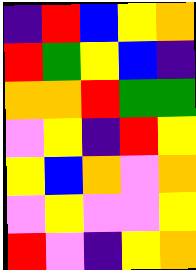[["indigo", "red", "blue", "yellow", "orange"], ["red", "green", "yellow", "blue", "indigo"], ["orange", "orange", "red", "green", "green"], ["violet", "yellow", "indigo", "red", "yellow"], ["yellow", "blue", "orange", "violet", "orange"], ["violet", "yellow", "violet", "violet", "yellow"], ["red", "violet", "indigo", "yellow", "orange"]]